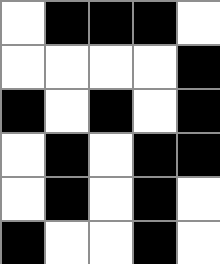[["white", "black", "black", "black", "white"], ["white", "white", "white", "white", "black"], ["black", "white", "black", "white", "black"], ["white", "black", "white", "black", "black"], ["white", "black", "white", "black", "white"], ["black", "white", "white", "black", "white"]]